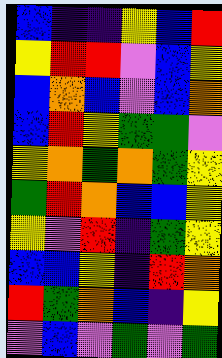[["blue", "indigo", "indigo", "yellow", "blue", "red"], ["yellow", "red", "red", "violet", "blue", "yellow"], ["blue", "orange", "blue", "violet", "blue", "orange"], ["blue", "red", "yellow", "green", "green", "violet"], ["yellow", "orange", "green", "orange", "green", "yellow"], ["green", "red", "orange", "blue", "blue", "yellow"], ["yellow", "violet", "red", "indigo", "green", "yellow"], ["blue", "blue", "yellow", "indigo", "red", "orange"], ["red", "green", "orange", "blue", "indigo", "yellow"], ["violet", "blue", "violet", "green", "violet", "green"]]